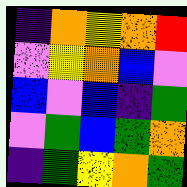[["indigo", "orange", "yellow", "orange", "red"], ["violet", "yellow", "orange", "blue", "violet"], ["blue", "violet", "blue", "indigo", "green"], ["violet", "green", "blue", "green", "orange"], ["indigo", "green", "yellow", "orange", "green"]]